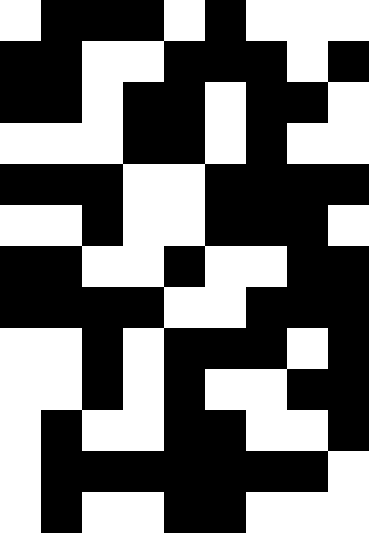[["white", "black", "black", "black", "white", "black", "white", "white", "white"], ["black", "black", "white", "white", "black", "black", "black", "white", "black"], ["black", "black", "white", "black", "black", "white", "black", "black", "white"], ["white", "white", "white", "black", "black", "white", "black", "white", "white"], ["black", "black", "black", "white", "white", "black", "black", "black", "black"], ["white", "white", "black", "white", "white", "black", "black", "black", "white"], ["black", "black", "white", "white", "black", "white", "white", "black", "black"], ["black", "black", "black", "black", "white", "white", "black", "black", "black"], ["white", "white", "black", "white", "black", "black", "black", "white", "black"], ["white", "white", "black", "white", "black", "white", "white", "black", "black"], ["white", "black", "white", "white", "black", "black", "white", "white", "black"], ["white", "black", "black", "black", "black", "black", "black", "black", "white"], ["white", "black", "white", "white", "black", "black", "white", "white", "white"]]